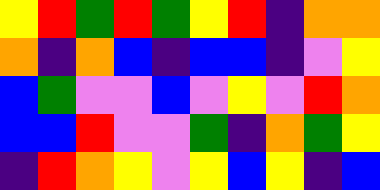[["yellow", "red", "green", "red", "green", "yellow", "red", "indigo", "orange", "orange"], ["orange", "indigo", "orange", "blue", "indigo", "blue", "blue", "indigo", "violet", "yellow"], ["blue", "green", "violet", "violet", "blue", "violet", "yellow", "violet", "red", "orange"], ["blue", "blue", "red", "violet", "violet", "green", "indigo", "orange", "green", "yellow"], ["indigo", "red", "orange", "yellow", "violet", "yellow", "blue", "yellow", "indigo", "blue"]]